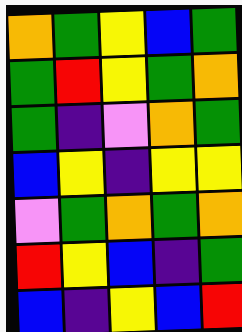[["orange", "green", "yellow", "blue", "green"], ["green", "red", "yellow", "green", "orange"], ["green", "indigo", "violet", "orange", "green"], ["blue", "yellow", "indigo", "yellow", "yellow"], ["violet", "green", "orange", "green", "orange"], ["red", "yellow", "blue", "indigo", "green"], ["blue", "indigo", "yellow", "blue", "red"]]